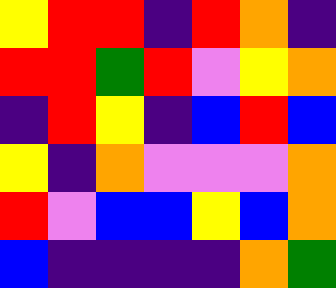[["yellow", "red", "red", "indigo", "red", "orange", "indigo"], ["red", "red", "green", "red", "violet", "yellow", "orange"], ["indigo", "red", "yellow", "indigo", "blue", "red", "blue"], ["yellow", "indigo", "orange", "violet", "violet", "violet", "orange"], ["red", "violet", "blue", "blue", "yellow", "blue", "orange"], ["blue", "indigo", "indigo", "indigo", "indigo", "orange", "green"]]